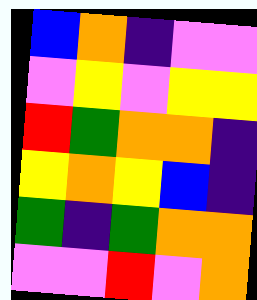[["blue", "orange", "indigo", "violet", "violet"], ["violet", "yellow", "violet", "yellow", "yellow"], ["red", "green", "orange", "orange", "indigo"], ["yellow", "orange", "yellow", "blue", "indigo"], ["green", "indigo", "green", "orange", "orange"], ["violet", "violet", "red", "violet", "orange"]]